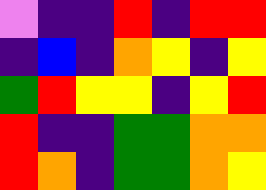[["violet", "indigo", "indigo", "red", "indigo", "red", "red"], ["indigo", "blue", "indigo", "orange", "yellow", "indigo", "yellow"], ["green", "red", "yellow", "yellow", "indigo", "yellow", "red"], ["red", "indigo", "indigo", "green", "green", "orange", "orange"], ["red", "orange", "indigo", "green", "green", "orange", "yellow"]]